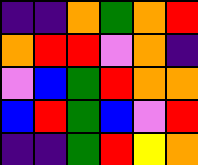[["indigo", "indigo", "orange", "green", "orange", "red"], ["orange", "red", "red", "violet", "orange", "indigo"], ["violet", "blue", "green", "red", "orange", "orange"], ["blue", "red", "green", "blue", "violet", "red"], ["indigo", "indigo", "green", "red", "yellow", "orange"]]